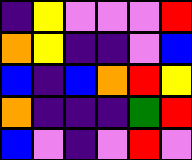[["indigo", "yellow", "violet", "violet", "violet", "red"], ["orange", "yellow", "indigo", "indigo", "violet", "blue"], ["blue", "indigo", "blue", "orange", "red", "yellow"], ["orange", "indigo", "indigo", "indigo", "green", "red"], ["blue", "violet", "indigo", "violet", "red", "violet"]]